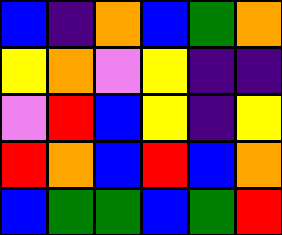[["blue", "indigo", "orange", "blue", "green", "orange"], ["yellow", "orange", "violet", "yellow", "indigo", "indigo"], ["violet", "red", "blue", "yellow", "indigo", "yellow"], ["red", "orange", "blue", "red", "blue", "orange"], ["blue", "green", "green", "blue", "green", "red"]]